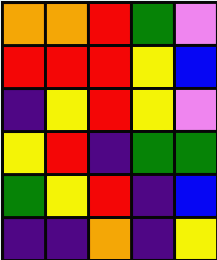[["orange", "orange", "red", "green", "violet"], ["red", "red", "red", "yellow", "blue"], ["indigo", "yellow", "red", "yellow", "violet"], ["yellow", "red", "indigo", "green", "green"], ["green", "yellow", "red", "indigo", "blue"], ["indigo", "indigo", "orange", "indigo", "yellow"]]